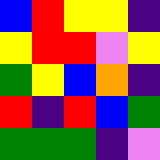[["blue", "red", "yellow", "yellow", "indigo"], ["yellow", "red", "red", "violet", "yellow"], ["green", "yellow", "blue", "orange", "indigo"], ["red", "indigo", "red", "blue", "green"], ["green", "green", "green", "indigo", "violet"]]